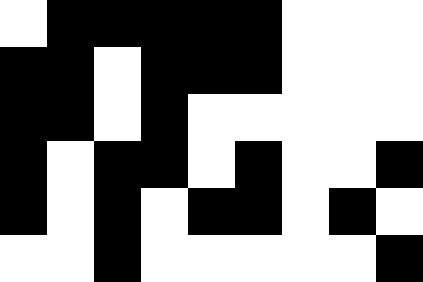[["white", "black", "black", "black", "black", "black", "white", "white", "white"], ["black", "black", "white", "black", "black", "black", "white", "white", "white"], ["black", "black", "white", "black", "white", "white", "white", "white", "white"], ["black", "white", "black", "black", "white", "black", "white", "white", "black"], ["black", "white", "black", "white", "black", "black", "white", "black", "white"], ["white", "white", "black", "white", "white", "white", "white", "white", "black"]]